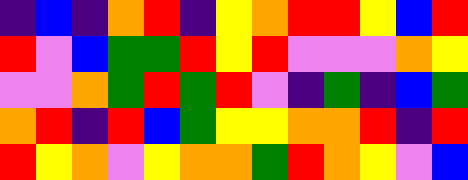[["indigo", "blue", "indigo", "orange", "red", "indigo", "yellow", "orange", "red", "red", "yellow", "blue", "red"], ["red", "violet", "blue", "green", "green", "red", "yellow", "red", "violet", "violet", "violet", "orange", "yellow"], ["violet", "violet", "orange", "green", "red", "green", "red", "violet", "indigo", "green", "indigo", "blue", "green"], ["orange", "red", "indigo", "red", "blue", "green", "yellow", "yellow", "orange", "orange", "red", "indigo", "red"], ["red", "yellow", "orange", "violet", "yellow", "orange", "orange", "green", "red", "orange", "yellow", "violet", "blue"]]